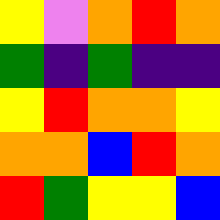[["yellow", "violet", "orange", "red", "orange"], ["green", "indigo", "green", "indigo", "indigo"], ["yellow", "red", "orange", "orange", "yellow"], ["orange", "orange", "blue", "red", "orange"], ["red", "green", "yellow", "yellow", "blue"]]